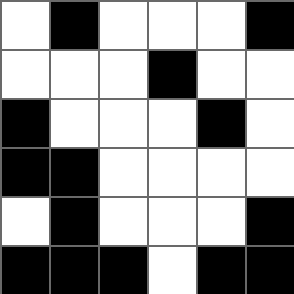[["white", "black", "white", "white", "white", "black"], ["white", "white", "white", "black", "white", "white"], ["black", "white", "white", "white", "black", "white"], ["black", "black", "white", "white", "white", "white"], ["white", "black", "white", "white", "white", "black"], ["black", "black", "black", "white", "black", "black"]]